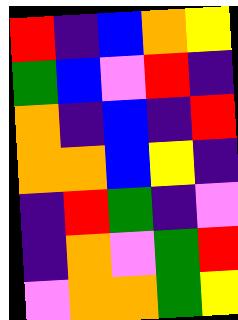[["red", "indigo", "blue", "orange", "yellow"], ["green", "blue", "violet", "red", "indigo"], ["orange", "indigo", "blue", "indigo", "red"], ["orange", "orange", "blue", "yellow", "indigo"], ["indigo", "red", "green", "indigo", "violet"], ["indigo", "orange", "violet", "green", "red"], ["violet", "orange", "orange", "green", "yellow"]]